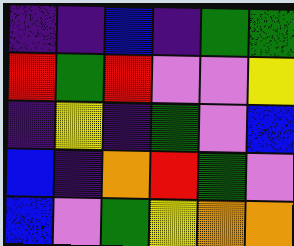[["indigo", "indigo", "blue", "indigo", "green", "green"], ["red", "green", "red", "violet", "violet", "yellow"], ["indigo", "yellow", "indigo", "green", "violet", "blue"], ["blue", "indigo", "orange", "red", "green", "violet"], ["blue", "violet", "green", "yellow", "orange", "orange"]]